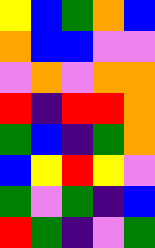[["yellow", "blue", "green", "orange", "blue"], ["orange", "blue", "blue", "violet", "violet"], ["violet", "orange", "violet", "orange", "orange"], ["red", "indigo", "red", "red", "orange"], ["green", "blue", "indigo", "green", "orange"], ["blue", "yellow", "red", "yellow", "violet"], ["green", "violet", "green", "indigo", "blue"], ["red", "green", "indigo", "violet", "green"]]